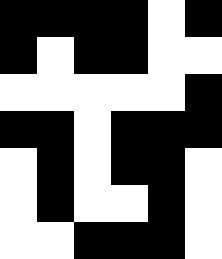[["black", "black", "black", "black", "white", "black"], ["black", "white", "black", "black", "white", "white"], ["white", "white", "white", "white", "white", "black"], ["black", "black", "white", "black", "black", "black"], ["white", "black", "white", "black", "black", "white"], ["white", "black", "white", "white", "black", "white"], ["white", "white", "black", "black", "black", "white"]]